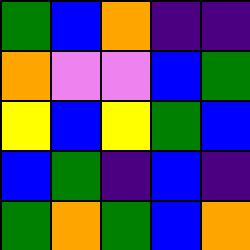[["green", "blue", "orange", "indigo", "indigo"], ["orange", "violet", "violet", "blue", "green"], ["yellow", "blue", "yellow", "green", "blue"], ["blue", "green", "indigo", "blue", "indigo"], ["green", "orange", "green", "blue", "orange"]]